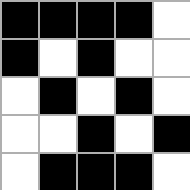[["black", "black", "black", "black", "white"], ["black", "white", "black", "white", "white"], ["white", "black", "white", "black", "white"], ["white", "white", "black", "white", "black"], ["white", "black", "black", "black", "white"]]